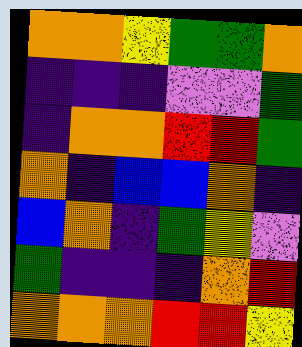[["orange", "orange", "yellow", "green", "green", "orange"], ["indigo", "indigo", "indigo", "violet", "violet", "green"], ["indigo", "orange", "orange", "red", "red", "green"], ["orange", "indigo", "blue", "blue", "orange", "indigo"], ["blue", "orange", "indigo", "green", "yellow", "violet"], ["green", "indigo", "indigo", "indigo", "orange", "red"], ["orange", "orange", "orange", "red", "red", "yellow"]]